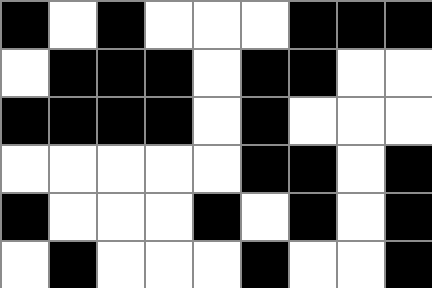[["black", "white", "black", "white", "white", "white", "black", "black", "black"], ["white", "black", "black", "black", "white", "black", "black", "white", "white"], ["black", "black", "black", "black", "white", "black", "white", "white", "white"], ["white", "white", "white", "white", "white", "black", "black", "white", "black"], ["black", "white", "white", "white", "black", "white", "black", "white", "black"], ["white", "black", "white", "white", "white", "black", "white", "white", "black"]]